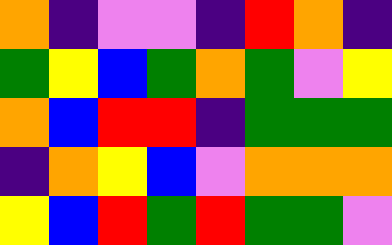[["orange", "indigo", "violet", "violet", "indigo", "red", "orange", "indigo"], ["green", "yellow", "blue", "green", "orange", "green", "violet", "yellow"], ["orange", "blue", "red", "red", "indigo", "green", "green", "green"], ["indigo", "orange", "yellow", "blue", "violet", "orange", "orange", "orange"], ["yellow", "blue", "red", "green", "red", "green", "green", "violet"]]